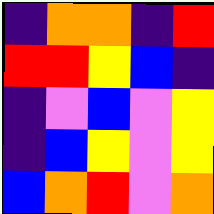[["indigo", "orange", "orange", "indigo", "red"], ["red", "red", "yellow", "blue", "indigo"], ["indigo", "violet", "blue", "violet", "yellow"], ["indigo", "blue", "yellow", "violet", "yellow"], ["blue", "orange", "red", "violet", "orange"]]